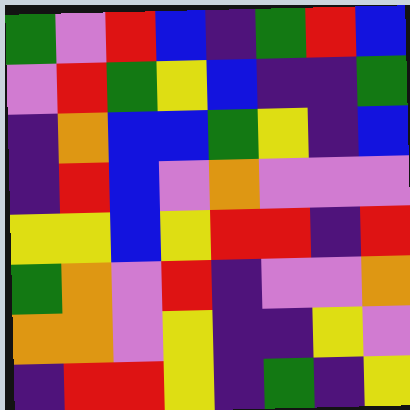[["green", "violet", "red", "blue", "indigo", "green", "red", "blue"], ["violet", "red", "green", "yellow", "blue", "indigo", "indigo", "green"], ["indigo", "orange", "blue", "blue", "green", "yellow", "indigo", "blue"], ["indigo", "red", "blue", "violet", "orange", "violet", "violet", "violet"], ["yellow", "yellow", "blue", "yellow", "red", "red", "indigo", "red"], ["green", "orange", "violet", "red", "indigo", "violet", "violet", "orange"], ["orange", "orange", "violet", "yellow", "indigo", "indigo", "yellow", "violet"], ["indigo", "red", "red", "yellow", "indigo", "green", "indigo", "yellow"]]